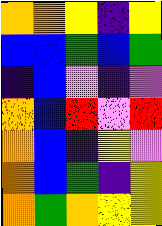[["orange", "orange", "yellow", "indigo", "yellow"], ["blue", "blue", "green", "blue", "green"], ["indigo", "blue", "violet", "indigo", "violet"], ["orange", "blue", "red", "violet", "red"], ["orange", "blue", "indigo", "yellow", "violet"], ["orange", "blue", "green", "indigo", "yellow"], ["orange", "green", "orange", "yellow", "yellow"]]